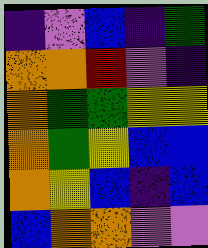[["indigo", "violet", "blue", "indigo", "green"], ["orange", "orange", "red", "violet", "indigo"], ["orange", "green", "green", "yellow", "yellow"], ["orange", "green", "yellow", "blue", "blue"], ["orange", "yellow", "blue", "indigo", "blue"], ["blue", "orange", "orange", "violet", "violet"]]